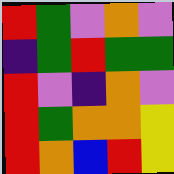[["red", "green", "violet", "orange", "violet"], ["indigo", "green", "red", "green", "green"], ["red", "violet", "indigo", "orange", "violet"], ["red", "green", "orange", "orange", "yellow"], ["red", "orange", "blue", "red", "yellow"]]